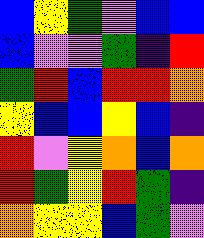[["blue", "yellow", "green", "violet", "blue", "blue"], ["blue", "violet", "violet", "green", "indigo", "red"], ["green", "red", "blue", "red", "red", "orange"], ["yellow", "blue", "blue", "yellow", "blue", "indigo"], ["red", "violet", "yellow", "orange", "blue", "orange"], ["red", "green", "yellow", "red", "green", "indigo"], ["orange", "yellow", "yellow", "blue", "green", "violet"]]